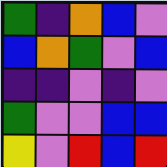[["green", "indigo", "orange", "blue", "violet"], ["blue", "orange", "green", "violet", "blue"], ["indigo", "indigo", "violet", "indigo", "violet"], ["green", "violet", "violet", "blue", "blue"], ["yellow", "violet", "red", "blue", "red"]]